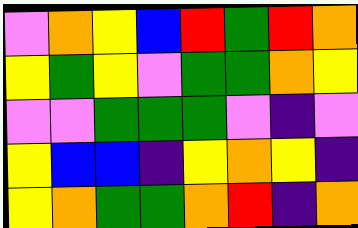[["violet", "orange", "yellow", "blue", "red", "green", "red", "orange"], ["yellow", "green", "yellow", "violet", "green", "green", "orange", "yellow"], ["violet", "violet", "green", "green", "green", "violet", "indigo", "violet"], ["yellow", "blue", "blue", "indigo", "yellow", "orange", "yellow", "indigo"], ["yellow", "orange", "green", "green", "orange", "red", "indigo", "orange"]]